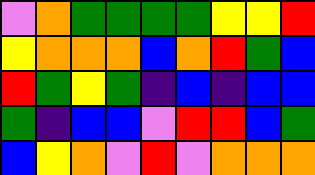[["violet", "orange", "green", "green", "green", "green", "yellow", "yellow", "red"], ["yellow", "orange", "orange", "orange", "blue", "orange", "red", "green", "blue"], ["red", "green", "yellow", "green", "indigo", "blue", "indigo", "blue", "blue"], ["green", "indigo", "blue", "blue", "violet", "red", "red", "blue", "green"], ["blue", "yellow", "orange", "violet", "red", "violet", "orange", "orange", "orange"]]